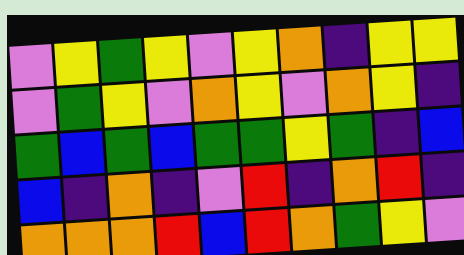[["violet", "yellow", "green", "yellow", "violet", "yellow", "orange", "indigo", "yellow", "yellow"], ["violet", "green", "yellow", "violet", "orange", "yellow", "violet", "orange", "yellow", "indigo"], ["green", "blue", "green", "blue", "green", "green", "yellow", "green", "indigo", "blue"], ["blue", "indigo", "orange", "indigo", "violet", "red", "indigo", "orange", "red", "indigo"], ["orange", "orange", "orange", "red", "blue", "red", "orange", "green", "yellow", "violet"]]